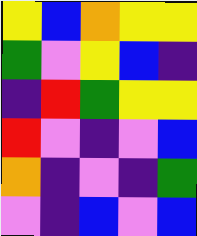[["yellow", "blue", "orange", "yellow", "yellow"], ["green", "violet", "yellow", "blue", "indigo"], ["indigo", "red", "green", "yellow", "yellow"], ["red", "violet", "indigo", "violet", "blue"], ["orange", "indigo", "violet", "indigo", "green"], ["violet", "indigo", "blue", "violet", "blue"]]